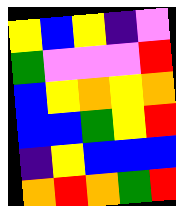[["yellow", "blue", "yellow", "indigo", "violet"], ["green", "violet", "violet", "violet", "red"], ["blue", "yellow", "orange", "yellow", "orange"], ["blue", "blue", "green", "yellow", "red"], ["indigo", "yellow", "blue", "blue", "blue"], ["orange", "red", "orange", "green", "red"]]